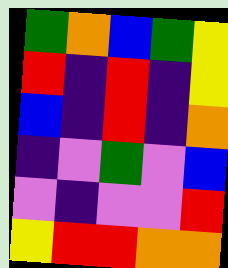[["green", "orange", "blue", "green", "yellow"], ["red", "indigo", "red", "indigo", "yellow"], ["blue", "indigo", "red", "indigo", "orange"], ["indigo", "violet", "green", "violet", "blue"], ["violet", "indigo", "violet", "violet", "red"], ["yellow", "red", "red", "orange", "orange"]]